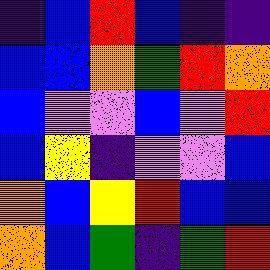[["indigo", "blue", "red", "blue", "indigo", "indigo"], ["blue", "blue", "orange", "green", "red", "orange"], ["blue", "violet", "violet", "blue", "violet", "red"], ["blue", "yellow", "indigo", "violet", "violet", "blue"], ["orange", "blue", "yellow", "red", "blue", "blue"], ["orange", "blue", "green", "indigo", "green", "red"]]